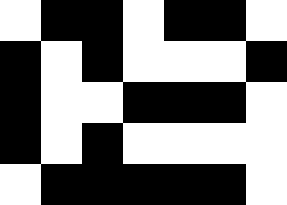[["white", "black", "black", "white", "black", "black", "white"], ["black", "white", "black", "white", "white", "white", "black"], ["black", "white", "white", "black", "black", "black", "white"], ["black", "white", "black", "white", "white", "white", "white"], ["white", "black", "black", "black", "black", "black", "white"]]